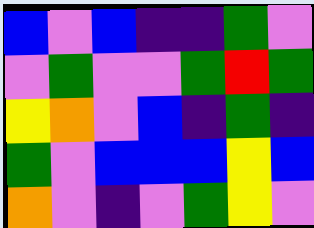[["blue", "violet", "blue", "indigo", "indigo", "green", "violet"], ["violet", "green", "violet", "violet", "green", "red", "green"], ["yellow", "orange", "violet", "blue", "indigo", "green", "indigo"], ["green", "violet", "blue", "blue", "blue", "yellow", "blue"], ["orange", "violet", "indigo", "violet", "green", "yellow", "violet"]]